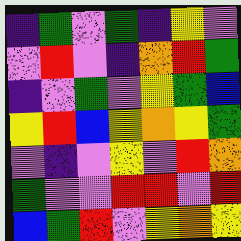[["indigo", "green", "violet", "green", "indigo", "yellow", "violet"], ["violet", "red", "violet", "indigo", "orange", "red", "green"], ["indigo", "violet", "green", "violet", "yellow", "green", "blue"], ["yellow", "red", "blue", "yellow", "orange", "yellow", "green"], ["violet", "indigo", "violet", "yellow", "violet", "red", "orange"], ["green", "violet", "violet", "red", "red", "violet", "red"], ["blue", "green", "red", "violet", "yellow", "orange", "yellow"]]